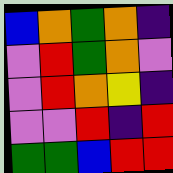[["blue", "orange", "green", "orange", "indigo"], ["violet", "red", "green", "orange", "violet"], ["violet", "red", "orange", "yellow", "indigo"], ["violet", "violet", "red", "indigo", "red"], ["green", "green", "blue", "red", "red"]]